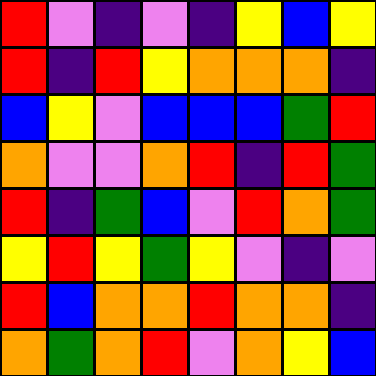[["red", "violet", "indigo", "violet", "indigo", "yellow", "blue", "yellow"], ["red", "indigo", "red", "yellow", "orange", "orange", "orange", "indigo"], ["blue", "yellow", "violet", "blue", "blue", "blue", "green", "red"], ["orange", "violet", "violet", "orange", "red", "indigo", "red", "green"], ["red", "indigo", "green", "blue", "violet", "red", "orange", "green"], ["yellow", "red", "yellow", "green", "yellow", "violet", "indigo", "violet"], ["red", "blue", "orange", "orange", "red", "orange", "orange", "indigo"], ["orange", "green", "orange", "red", "violet", "orange", "yellow", "blue"]]